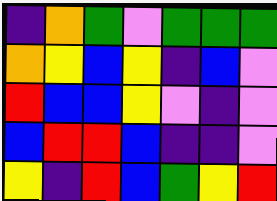[["indigo", "orange", "green", "violet", "green", "green", "green"], ["orange", "yellow", "blue", "yellow", "indigo", "blue", "violet"], ["red", "blue", "blue", "yellow", "violet", "indigo", "violet"], ["blue", "red", "red", "blue", "indigo", "indigo", "violet"], ["yellow", "indigo", "red", "blue", "green", "yellow", "red"]]